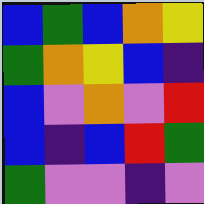[["blue", "green", "blue", "orange", "yellow"], ["green", "orange", "yellow", "blue", "indigo"], ["blue", "violet", "orange", "violet", "red"], ["blue", "indigo", "blue", "red", "green"], ["green", "violet", "violet", "indigo", "violet"]]